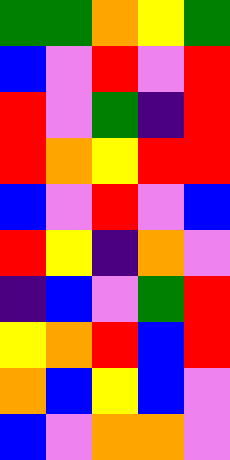[["green", "green", "orange", "yellow", "green"], ["blue", "violet", "red", "violet", "red"], ["red", "violet", "green", "indigo", "red"], ["red", "orange", "yellow", "red", "red"], ["blue", "violet", "red", "violet", "blue"], ["red", "yellow", "indigo", "orange", "violet"], ["indigo", "blue", "violet", "green", "red"], ["yellow", "orange", "red", "blue", "red"], ["orange", "blue", "yellow", "blue", "violet"], ["blue", "violet", "orange", "orange", "violet"]]